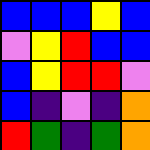[["blue", "blue", "blue", "yellow", "blue"], ["violet", "yellow", "red", "blue", "blue"], ["blue", "yellow", "red", "red", "violet"], ["blue", "indigo", "violet", "indigo", "orange"], ["red", "green", "indigo", "green", "orange"]]